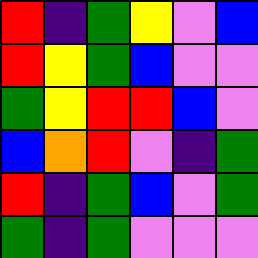[["red", "indigo", "green", "yellow", "violet", "blue"], ["red", "yellow", "green", "blue", "violet", "violet"], ["green", "yellow", "red", "red", "blue", "violet"], ["blue", "orange", "red", "violet", "indigo", "green"], ["red", "indigo", "green", "blue", "violet", "green"], ["green", "indigo", "green", "violet", "violet", "violet"]]